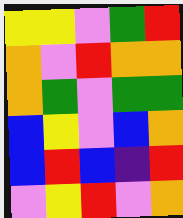[["yellow", "yellow", "violet", "green", "red"], ["orange", "violet", "red", "orange", "orange"], ["orange", "green", "violet", "green", "green"], ["blue", "yellow", "violet", "blue", "orange"], ["blue", "red", "blue", "indigo", "red"], ["violet", "yellow", "red", "violet", "orange"]]